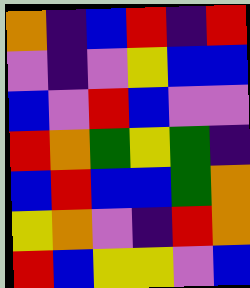[["orange", "indigo", "blue", "red", "indigo", "red"], ["violet", "indigo", "violet", "yellow", "blue", "blue"], ["blue", "violet", "red", "blue", "violet", "violet"], ["red", "orange", "green", "yellow", "green", "indigo"], ["blue", "red", "blue", "blue", "green", "orange"], ["yellow", "orange", "violet", "indigo", "red", "orange"], ["red", "blue", "yellow", "yellow", "violet", "blue"]]